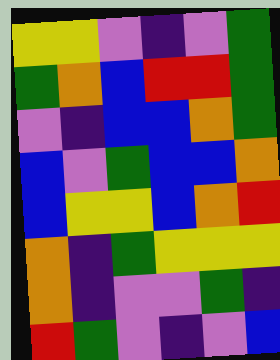[["yellow", "yellow", "violet", "indigo", "violet", "green"], ["green", "orange", "blue", "red", "red", "green"], ["violet", "indigo", "blue", "blue", "orange", "green"], ["blue", "violet", "green", "blue", "blue", "orange"], ["blue", "yellow", "yellow", "blue", "orange", "red"], ["orange", "indigo", "green", "yellow", "yellow", "yellow"], ["orange", "indigo", "violet", "violet", "green", "indigo"], ["red", "green", "violet", "indigo", "violet", "blue"]]